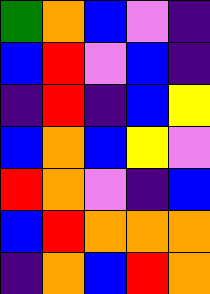[["green", "orange", "blue", "violet", "indigo"], ["blue", "red", "violet", "blue", "indigo"], ["indigo", "red", "indigo", "blue", "yellow"], ["blue", "orange", "blue", "yellow", "violet"], ["red", "orange", "violet", "indigo", "blue"], ["blue", "red", "orange", "orange", "orange"], ["indigo", "orange", "blue", "red", "orange"]]